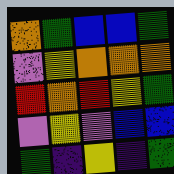[["orange", "green", "blue", "blue", "green"], ["violet", "yellow", "orange", "orange", "orange"], ["red", "orange", "red", "yellow", "green"], ["violet", "yellow", "violet", "blue", "blue"], ["green", "indigo", "yellow", "indigo", "green"]]